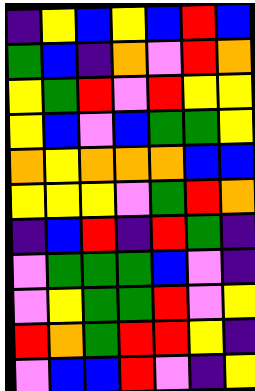[["indigo", "yellow", "blue", "yellow", "blue", "red", "blue"], ["green", "blue", "indigo", "orange", "violet", "red", "orange"], ["yellow", "green", "red", "violet", "red", "yellow", "yellow"], ["yellow", "blue", "violet", "blue", "green", "green", "yellow"], ["orange", "yellow", "orange", "orange", "orange", "blue", "blue"], ["yellow", "yellow", "yellow", "violet", "green", "red", "orange"], ["indigo", "blue", "red", "indigo", "red", "green", "indigo"], ["violet", "green", "green", "green", "blue", "violet", "indigo"], ["violet", "yellow", "green", "green", "red", "violet", "yellow"], ["red", "orange", "green", "red", "red", "yellow", "indigo"], ["violet", "blue", "blue", "red", "violet", "indigo", "yellow"]]